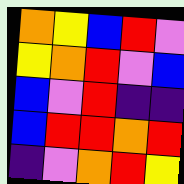[["orange", "yellow", "blue", "red", "violet"], ["yellow", "orange", "red", "violet", "blue"], ["blue", "violet", "red", "indigo", "indigo"], ["blue", "red", "red", "orange", "red"], ["indigo", "violet", "orange", "red", "yellow"]]